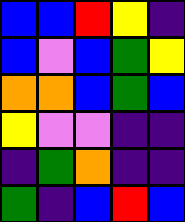[["blue", "blue", "red", "yellow", "indigo"], ["blue", "violet", "blue", "green", "yellow"], ["orange", "orange", "blue", "green", "blue"], ["yellow", "violet", "violet", "indigo", "indigo"], ["indigo", "green", "orange", "indigo", "indigo"], ["green", "indigo", "blue", "red", "blue"]]